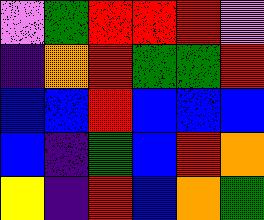[["violet", "green", "red", "red", "red", "violet"], ["indigo", "orange", "red", "green", "green", "red"], ["blue", "blue", "red", "blue", "blue", "blue"], ["blue", "indigo", "green", "blue", "red", "orange"], ["yellow", "indigo", "red", "blue", "orange", "green"]]